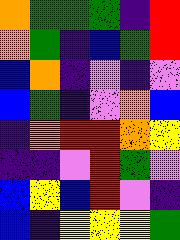[["orange", "green", "green", "green", "indigo", "red"], ["orange", "green", "indigo", "blue", "green", "red"], ["blue", "orange", "indigo", "violet", "indigo", "violet"], ["blue", "green", "indigo", "violet", "orange", "blue"], ["indigo", "orange", "red", "red", "orange", "yellow"], ["indigo", "indigo", "violet", "red", "green", "violet"], ["blue", "yellow", "blue", "red", "violet", "indigo"], ["blue", "indigo", "yellow", "yellow", "yellow", "green"]]